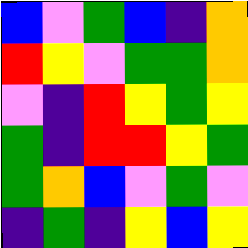[["blue", "violet", "green", "blue", "indigo", "orange"], ["red", "yellow", "violet", "green", "green", "orange"], ["violet", "indigo", "red", "yellow", "green", "yellow"], ["green", "indigo", "red", "red", "yellow", "green"], ["green", "orange", "blue", "violet", "green", "violet"], ["indigo", "green", "indigo", "yellow", "blue", "yellow"]]